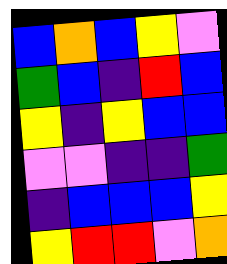[["blue", "orange", "blue", "yellow", "violet"], ["green", "blue", "indigo", "red", "blue"], ["yellow", "indigo", "yellow", "blue", "blue"], ["violet", "violet", "indigo", "indigo", "green"], ["indigo", "blue", "blue", "blue", "yellow"], ["yellow", "red", "red", "violet", "orange"]]